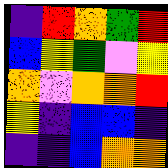[["indigo", "red", "orange", "green", "red"], ["blue", "yellow", "green", "violet", "yellow"], ["orange", "violet", "orange", "orange", "red"], ["yellow", "indigo", "blue", "blue", "indigo"], ["indigo", "indigo", "blue", "orange", "orange"]]